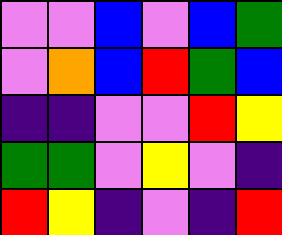[["violet", "violet", "blue", "violet", "blue", "green"], ["violet", "orange", "blue", "red", "green", "blue"], ["indigo", "indigo", "violet", "violet", "red", "yellow"], ["green", "green", "violet", "yellow", "violet", "indigo"], ["red", "yellow", "indigo", "violet", "indigo", "red"]]